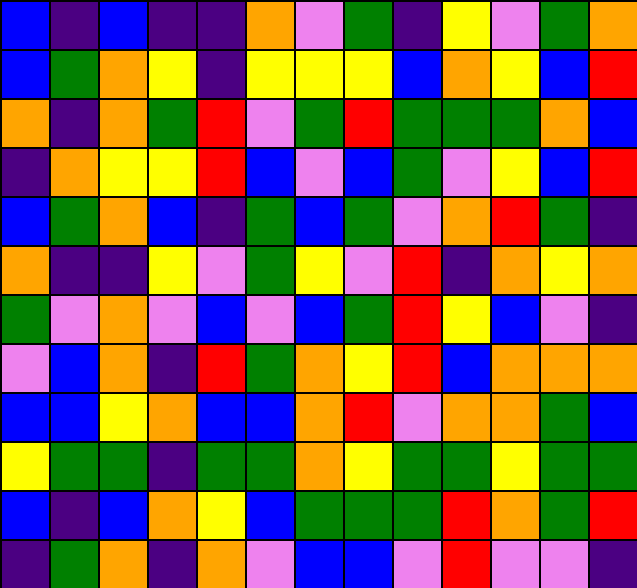[["blue", "indigo", "blue", "indigo", "indigo", "orange", "violet", "green", "indigo", "yellow", "violet", "green", "orange"], ["blue", "green", "orange", "yellow", "indigo", "yellow", "yellow", "yellow", "blue", "orange", "yellow", "blue", "red"], ["orange", "indigo", "orange", "green", "red", "violet", "green", "red", "green", "green", "green", "orange", "blue"], ["indigo", "orange", "yellow", "yellow", "red", "blue", "violet", "blue", "green", "violet", "yellow", "blue", "red"], ["blue", "green", "orange", "blue", "indigo", "green", "blue", "green", "violet", "orange", "red", "green", "indigo"], ["orange", "indigo", "indigo", "yellow", "violet", "green", "yellow", "violet", "red", "indigo", "orange", "yellow", "orange"], ["green", "violet", "orange", "violet", "blue", "violet", "blue", "green", "red", "yellow", "blue", "violet", "indigo"], ["violet", "blue", "orange", "indigo", "red", "green", "orange", "yellow", "red", "blue", "orange", "orange", "orange"], ["blue", "blue", "yellow", "orange", "blue", "blue", "orange", "red", "violet", "orange", "orange", "green", "blue"], ["yellow", "green", "green", "indigo", "green", "green", "orange", "yellow", "green", "green", "yellow", "green", "green"], ["blue", "indigo", "blue", "orange", "yellow", "blue", "green", "green", "green", "red", "orange", "green", "red"], ["indigo", "green", "orange", "indigo", "orange", "violet", "blue", "blue", "violet", "red", "violet", "violet", "indigo"]]